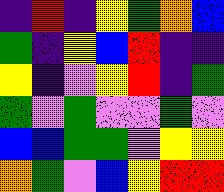[["indigo", "red", "indigo", "yellow", "green", "orange", "blue"], ["green", "indigo", "yellow", "blue", "red", "indigo", "indigo"], ["yellow", "indigo", "violet", "yellow", "red", "indigo", "green"], ["green", "violet", "green", "violet", "violet", "green", "violet"], ["blue", "blue", "green", "green", "violet", "yellow", "yellow"], ["orange", "green", "violet", "blue", "yellow", "red", "red"]]